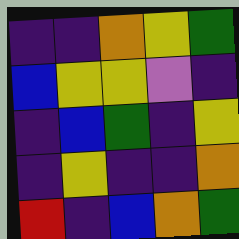[["indigo", "indigo", "orange", "yellow", "green"], ["blue", "yellow", "yellow", "violet", "indigo"], ["indigo", "blue", "green", "indigo", "yellow"], ["indigo", "yellow", "indigo", "indigo", "orange"], ["red", "indigo", "blue", "orange", "green"]]